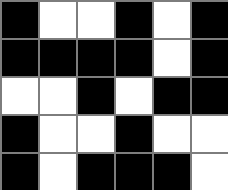[["black", "white", "white", "black", "white", "black"], ["black", "black", "black", "black", "white", "black"], ["white", "white", "black", "white", "black", "black"], ["black", "white", "white", "black", "white", "white"], ["black", "white", "black", "black", "black", "white"]]